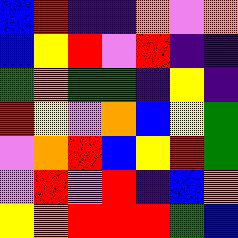[["blue", "red", "indigo", "indigo", "orange", "violet", "orange"], ["blue", "yellow", "red", "violet", "red", "indigo", "indigo"], ["green", "orange", "green", "green", "indigo", "yellow", "indigo"], ["red", "yellow", "violet", "orange", "blue", "yellow", "green"], ["violet", "orange", "red", "blue", "yellow", "red", "green"], ["violet", "red", "violet", "red", "indigo", "blue", "orange"], ["yellow", "orange", "red", "red", "red", "green", "blue"]]